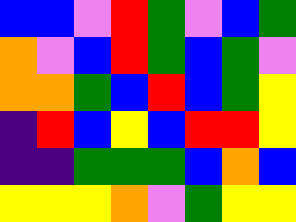[["blue", "blue", "violet", "red", "green", "violet", "blue", "green"], ["orange", "violet", "blue", "red", "green", "blue", "green", "violet"], ["orange", "orange", "green", "blue", "red", "blue", "green", "yellow"], ["indigo", "red", "blue", "yellow", "blue", "red", "red", "yellow"], ["indigo", "indigo", "green", "green", "green", "blue", "orange", "blue"], ["yellow", "yellow", "yellow", "orange", "violet", "green", "yellow", "yellow"]]